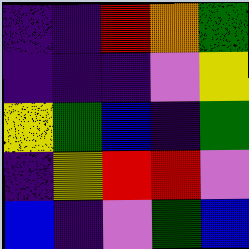[["indigo", "indigo", "red", "orange", "green"], ["indigo", "indigo", "indigo", "violet", "yellow"], ["yellow", "green", "blue", "indigo", "green"], ["indigo", "yellow", "red", "red", "violet"], ["blue", "indigo", "violet", "green", "blue"]]